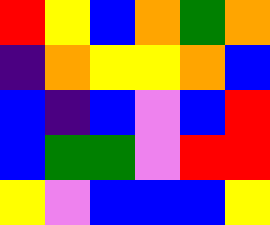[["red", "yellow", "blue", "orange", "green", "orange"], ["indigo", "orange", "yellow", "yellow", "orange", "blue"], ["blue", "indigo", "blue", "violet", "blue", "red"], ["blue", "green", "green", "violet", "red", "red"], ["yellow", "violet", "blue", "blue", "blue", "yellow"]]